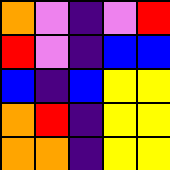[["orange", "violet", "indigo", "violet", "red"], ["red", "violet", "indigo", "blue", "blue"], ["blue", "indigo", "blue", "yellow", "yellow"], ["orange", "red", "indigo", "yellow", "yellow"], ["orange", "orange", "indigo", "yellow", "yellow"]]